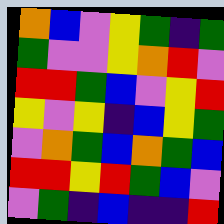[["orange", "blue", "violet", "yellow", "green", "indigo", "green"], ["green", "violet", "violet", "yellow", "orange", "red", "violet"], ["red", "red", "green", "blue", "violet", "yellow", "red"], ["yellow", "violet", "yellow", "indigo", "blue", "yellow", "green"], ["violet", "orange", "green", "blue", "orange", "green", "blue"], ["red", "red", "yellow", "red", "green", "blue", "violet"], ["violet", "green", "indigo", "blue", "indigo", "indigo", "red"]]